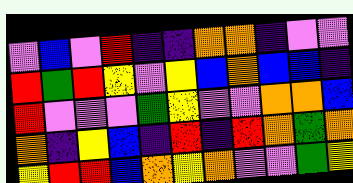[["violet", "blue", "violet", "red", "indigo", "indigo", "orange", "orange", "indigo", "violet", "violet"], ["red", "green", "red", "yellow", "violet", "yellow", "blue", "orange", "blue", "blue", "indigo"], ["red", "violet", "violet", "violet", "green", "yellow", "violet", "violet", "orange", "orange", "blue"], ["orange", "indigo", "yellow", "blue", "indigo", "red", "indigo", "red", "orange", "green", "orange"], ["yellow", "red", "red", "blue", "orange", "yellow", "orange", "violet", "violet", "green", "yellow"]]